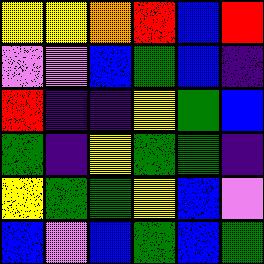[["yellow", "yellow", "orange", "red", "blue", "red"], ["violet", "violet", "blue", "green", "blue", "indigo"], ["red", "indigo", "indigo", "yellow", "green", "blue"], ["green", "indigo", "yellow", "green", "green", "indigo"], ["yellow", "green", "green", "yellow", "blue", "violet"], ["blue", "violet", "blue", "green", "blue", "green"]]